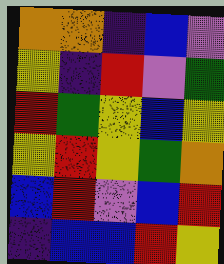[["orange", "orange", "indigo", "blue", "violet"], ["yellow", "indigo", "red", "violet", "green"], ["red", "green", "yellow", "blue", "yellow"], ["yellow", "red", "yellow", "green", "orange"], ["blue", "red", "violet", "blue", "red"], ["indigo", "blue", "blue", "red", "yellow"]]